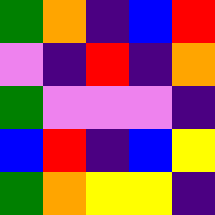[["green", "orange", "indigo", "blue", "red"], ["violet", "indigo", "red", "indigo", "orange"], ["green", "violet", "violet", "violet", "indigo"], ["blue", "red", "indigo", "blue", "yellow"], ["green", "orange", "yellow", "yellow", "indigo"]]